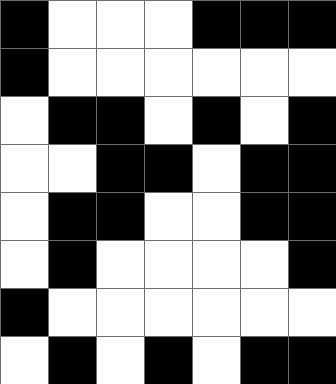[["black", "white", "white", "white", "black", "black", "black"], ["black", "white", "white", "white", "white", "white", "white"], ["white", "black", "black", "white", "black", "white", "black"], ["white", "white", "black", "black", "white", "black", "black"], ["white", "black", "black", "white", "white", "black", "black"], ["white", "black", "white", "white", "white", "white", "black"], ["black", "white", "white", "white", "white", "white", "white"], ["white", "black", "white", "black", "white", "black", "black"]]